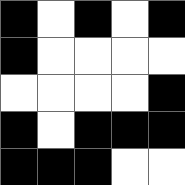[["black", "white", "black", "white", "black"], ["black", "white", "white", "white", "white"], ["white", "white", "white", "white", "black"], ["black", "white", "black", "black", "black"], ["black", "black", "black", "white", "white"]]